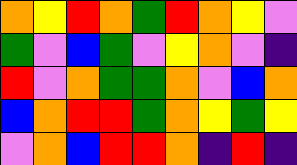[["orange", "yellow", "red", "orange", "green", "red", "orange", "yellow", "violet"], ["green", "violet", "blue", "green", "violet", "yellow", "orange", "violet", "indigo"], ["red", "violet", "orange", "green", "green", "orange", "violet", "blue", "orange"], ["blue", "orange", "red", "red", "green", "orange", "yellow", "green", "yellow"], ["violet", "orange", "blue", "red", "red", "orange", "indigo", "red", "indigo"]]